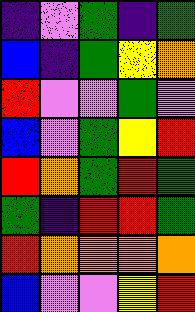[["indigo", "violet", "green", "indigo", "green"], ["blue", "indigo", "green", "yellow", "orange"], ["red", "violet", "violet", "green", "violet"], ["blue", "violet", "green", "yellow", "red"], ["red", "orange", "green", "red", "green"], ["green", "indigo", "red", "red", "green"], ["red", "orange", "orange", "orange", "orange"], ["blue", "violet", "violet", "yellow", "red"]]